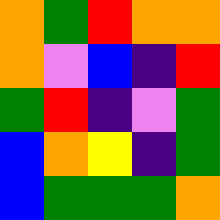[["orange", "green", "red", "orange", "orange"], ["orange", "violet", "blue", "indigo", "red"], ["green", "red", "indigo", "violet", "green"], ["blue", "orange", "yellow", "indigo", "green"], ["blue", "green", "green", "green", "orange"]]